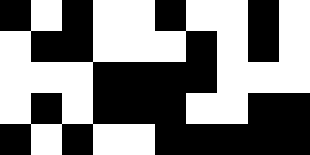[["black", "white", "black", "white", "white", "black", "white", "white", "black", "white"], ["white", "black", "black", "white", "white", "white", "black", "white", "black", "white"], ["white", "white", "white", "black", "black", "black", "black", "white", "white", "white"], ["white", "black", "white", "black", "black", "black", "white", "white", "black", "black"], ["black", "white", "black", "white", "white", "black", "black", "black", "black", "black"]]